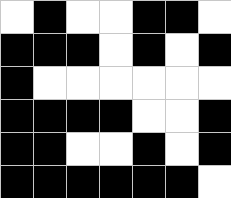[["white", "black", "white", "white", "black", "black", "white"], ["black", "black", "black", "white", "black", "white", "black"], ["black", "white", "white", "white", "white", "white", "white"], ["black", "black", "black", "black", "white", "white", "black"], ["black", "black", "white", "white", "black", "white", "black"], ["black", "black", "black", "black", "black", "black", "white"]]